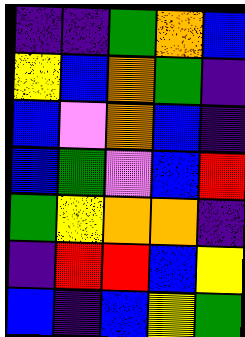[["indigo", "indigo", "green", "orange", "blue"], ["yellow", "blue", "orange", "green", "indigo"], ["blue", "violet", "orange", "blue", "indigo"], ["blue", "green", "violet", "blue", "red"], ["green", "yellow", "orange", "orange", "indigo"], ["indigo", "red", "red", "blue", "yellow"], ["blue", "indigo", "blue", "yellow", "green"]]